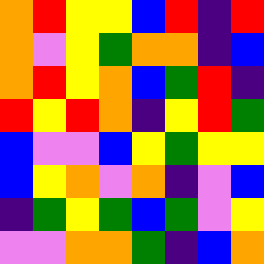[["orange", "red", "yellow", "yellow", "blue", "red", "indigo", "red"], ["orange", "violet", "yellow", "green", "orange", "orange", "indigo", "blue"], ["orange", "red", "yellow", "orange", "blue", "green", "red", "indigo"], ["red", "yellow", "red", "orange", "indigo", "yellow", "red", "green"], ["blue", "violet", "violet", "blue", "yellow", "green", "yellow", "yellow"], ["blue", "yellow", "orange", "violet", "orange", "indigo", "violet", "blue"], ["indigo", "green", "yellow", "green", "blue", "green", "violet", "yellow"], ["violet", "violet", "orange", "orange", "green", "indigo", "blue", "orange"]]